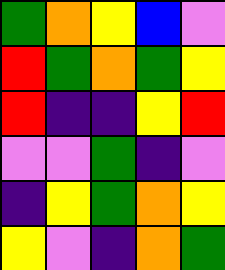[["green", "orange", "yellow", "blue", "violet"], ["red", "green", "orange", "green", "yellow"], ["red", "indigo", "indigo", "yellow", "red"], ["violet", "violet", "green", "indigo", "violet"], ["indigo", "yellow", "green", "orange", "yellow"], ["yellow", "violet", "indigo", "orange", "green"]]